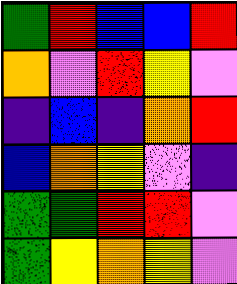[["green", "red", "blue", "blue", "red"], ["orange", "violet", "red", "yellow", "violet"], ["indigo", "blue", "indigo", "orange", "red"], ["blue", "orange", "yellow", "violet", "indigo"], ["green", "green", "red", "red", "violet"], ["green", "yellow", "orange", "yellow", "violet"]]